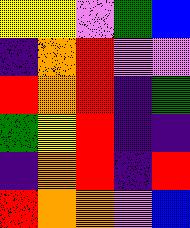[["yellow", "yellow", "violet", "green", "blue"], ["indigo", "orange", "red", "violet", "violet"], ["red", "orange", "red", "indigo", "green"], ["green", "yellow", "red", "indigo", "indigo"], ["indigo", "orange", "red", "indigo", "red"], ["red", "orange", "orange", "violet", "blue"]]